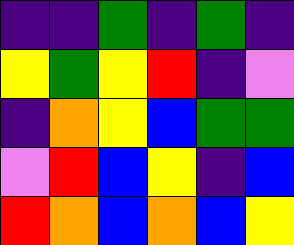[["indigo", "indigo", "green", "indigo", "green", "indigo"], ["yellow", "green", "yellow", "red", "indigo", "violet"], ["indigo", "orange", "yellow", "blue", "green", "green"], ["violet", "red", "blue", "yellow", "indigo", "blue"], ["red", "orange", "blue", "orange", "blue", "yellow"]]